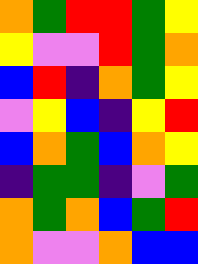[["orange", "green", "red", "red", "green", "yellow"], ["yellow", "violet", "violet", "red", "green", "orange"], ["blue", "red", "indigo", "orange", "green", "yellow"], ["violet", "yellow", "blue", "indigo", "yellow", "red"], ["blue", "orange", "green", "blue", "orange", "yellow"], ["indigo", "green", "green", "indigo", "violet", "green"], ["orange", "green", "orange", "blue", "green", "red"], ["orange", "violet", "violet", "orange", "blue", "blue"]]